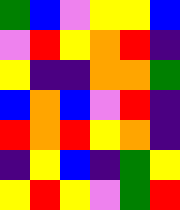[["green", "blue", "violet", "yellow", "yellow", "blue"], ["violet", "red", "yellow", "orange", "red", "indigo"], ["yellow", "indigo", "indigo", "orange", "orange", "green"], ["blue", "orange", "blue", "violet", "red", "indigo"], ["red", "orange", "red", "yellow", "orange", "indigo"], ["indigo", "yellow", "blue", "indigo", "green", "yellow"], ["yellow", "red", "yellow", "violet", "green", "red"]]